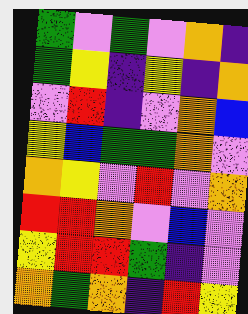[["green", "violet", "green", "violet", "orange", "indigo"], ["green", "yellow", "indigo", "yellow", "indigo", "orange"], ["violet", "red", "indigo", "violet", "orange", "blue"], ["yellow", "blue", "green", "green", "orange", "violet"], ["orange", "yellow", "violet", "red", "violet", "orange"], ["red", "red", "orange", "violet", "blue", "violet"], ["yellow", "red", "red", "green", "indigo", "violet"], ["orange", "green", "orange", "indigo", "red", "yellow"]]